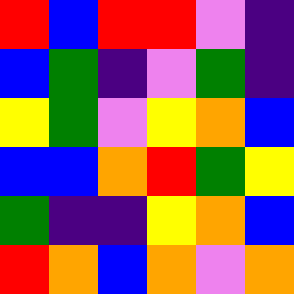[["red", "blue", "red", "red", "violet", "indigo"], ["blue", "green", "indigo", "violet", "green", "indigo"], ["yellow", "green", "violet", "yellow", "orange", "blue"], ["blue", "blue", "orange", "red", "green", "yellow"], ["green", "indigo", "indigo", "yellow", "orange", "blue"], ["red", "orange", "blue", "orange", "violet", "orange"]]